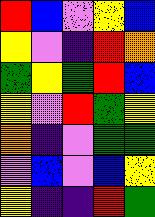[["red", "blue", "violet", "yellow", "blue"], ["yellow", "violet", "indigo", "red", "orange"], ["green", "yellow", "green", "red", "blue"], ["yellow", "violet", "red", "green", "yellow"], ["orange", "indigo", "violet", "green", "green"], ["violet", "blue", "violet", "blue", "yellow"], ["yellow", "indigo", "indigo", "red", "green"]]